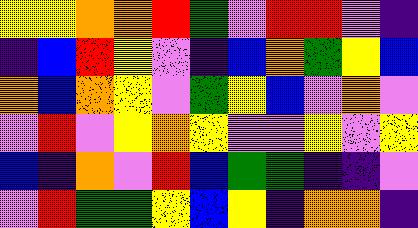[["yellow", "yellow", "orange", "orange", "red", "green", "violet", "red", "red", "violet", "indigo"], ["indigo", "blue", "red", "yellow", "violet", "indigo", "blue", "orange", "green", "yellow", "blue"], ["orange", "blue", "orange", "yellow", "violet", "green", "yellow", "blue", "violet", "orange", "violet"], ["violet", "red", "violet", "yellow", "orange", "yellow", "violet", "violet", "yellow", "violet", "yellow"], ["blue", "indigo", "orange", "violet", "red", "blue", "green", "green", "indigo", "indigo", "violet"], ["violet", "red", "green", "green", "yellow", "blue", "yellow", "indigo", "orange", "orange", "indigo"]]